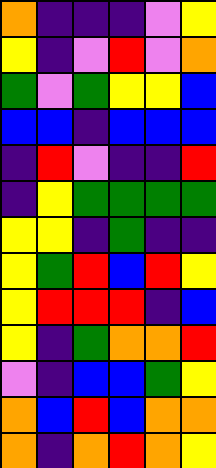[["orange", "indigo", "indigo", "indigo", "violet", "yellow"], ["yellow", "indigo", "violet", "red", "violet", "orange"], ["green", "violet", "green", "yellow", "yellow", "blue"], ["blue", "blue", "indigo", "blue", "blue", "blue"], ["indigo", "red", "violet", "indigo", "indigo", "red"], ["indigo", "yellow", "green", "green", "green", "green"], ["yellow", "yellow", "indigo", "green", "indigo", "indigo"], ["yellow", "green", "red", "blue", "red", "yellow"], ["yellow", "red", "red", "red", "indigo", "blue"], ["yellow", "indigo", "green", "orange", "orange", "red"], ["violet", "indigo", "blue", "blue", "green", "yellow"], ["orange", "blue", "red", "blue", "orange", "orange"], ["orange", "indigo", "orange", "red", "orange", "yellow"]]